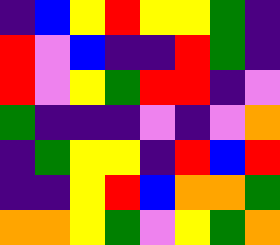[["indigo", "blue", "yellow", "red", "yellow", "yellow", "green", "indigo"], ["red", "violet", "blue", "indigo", "indigo", "red", "green", "indigo"], ["red", "violet", "yellow", "green", "red", "red", "indigo", "violet"], ["green", "indigo", "indigo", "indigo", "violet", "indigo", "violet", "orange"], ["indigo", "green", "yellow", "yellow", "indigo", "red", "blue", "red"], ["indigo", "indigo", "yellow", "red", "blue", "orange", "orange", "green"], ["orange", "orange", "yellow", "green", "violet", "yellow", "green", "orange"]]